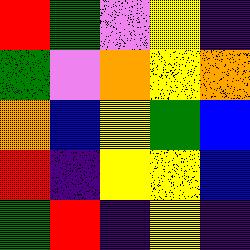[["red", "green", "violet", "yellow", "indigo"], ["green", "violet", "orange", "yellow", "orange"], ["orange", "blue", "yellow", "green", "blue"], ["red", "indigo", "yellow", "yellow", "blue"], ["green", "red", "indigo", "yellow", "indigo"]]